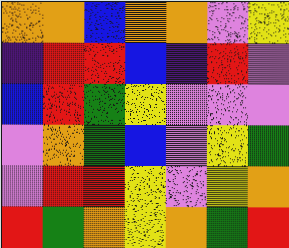[["orange", "orange", "blue", "orange", "orange", "violet", "yellow"], ["indigo", "red", "red", "blue", "indigo", "red", "violet"], ["blue", "red", "green", "yellow", "violet", "violet", "violet"], ["violet", "orange", "green", "blue", "violet", "yellow", "green"], ["violet", "red", "red", "yellow", "violet", "yellow", "orange"], ["red", "green", "orange", "yellow", "orange", "green", "red"]]